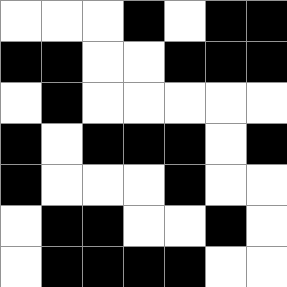[["white", "white", "white", "black", "white", "black", "black"], ["black", "black", "white", "white", "black", "black", "black"], ["white", "black", "white", "white", "white", "white", "white"], ["black", "white", "black", "black", "black", "white", "black"], ["black", "white", "white", "white", "black", "white", "white"], ["white", "black", "black", "white", "white", "black", "white"], ["white", "black", "black", "black", "black", "white", "white"]]